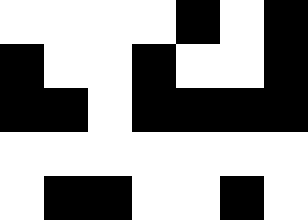[["white", "white", "white", "white", "black", "white", "black"], ["black", "white", "white", "black", "white", "white", "black"], ["black", "black", "white", "black", "black", "black", "black"], ["white", "white", "white", "white", "white", "white", "white"], ["white", "black", "black", "white", "white", "black", "white"]]